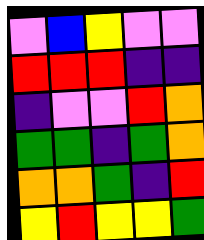[["violet", "blue", "yellow", "violet", "violet"], ["red", "red", "red", "indigo", "indigo"], ["indigo", "violet", "violet", "red", "orange"], ["green", "green", "indigo", "green", "orange"], ["orange", "orange", "green", "indigo", "red"], ["yellow", "red", "yellow", "yellow", "green"]]